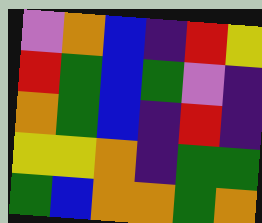[["violet", "orange", "blue", "indigo", "red", "yellow"], ["red", "green", "blue", "green", "violet", "indigo"], ["orange", "green", "blue", "indigo", "red", "indigo"], ["yellow", "yellow", "orange", "indigo", "green", "green"], ["green", "blue", "orange", "orange", "green", "orange"]]